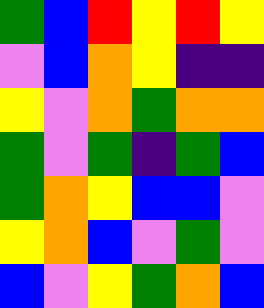[["green", "blue", "red", "yellow", "red", "yellow"], ["violet", "blue", "orange", "yellow", "indigo", "indigo"], ["yellow", "violet", "orange", "green", "orange", "orange"], ["green", "violet", "green", "indigo", "green", "blue"], ["green", "orange", "yellow", "blue", "blue", "violet"], ["yellow", "orange", "blue", "violet", "green", "violet"], ["blue", "violet", "yellow", "green", "orange", "blue"]]